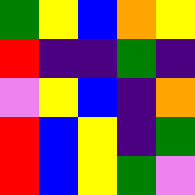[["green", "yellow", "blue", "orange", "yellow"], ["red", "indigo", "indigo", "green", "indigo"], ["violet", "yellow", "blue", "indigo", "orange"], ["red", "blue", "yellow", "indigo", "green"], ["red", "blue", "yellow", "green", "violet"]]